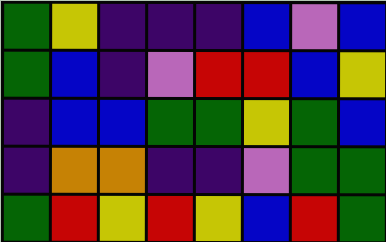[["green", "yellow", "indigo", "indigo", "indigo", "blue", "violet", "blue"], ["green", "blue", "indigo", "violet", "red", "red", "blue", "yellow"], ["indigo", "blue", "blue", "green", "green", "yellow", "green", "blue"], ["indigo", "orange", "orange", "indigo", "indigo", "violet", "green", "green"], ["green", "red", "yellow", "red", "yellow", "blue", "red", "green"]]